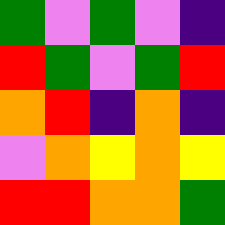[["green", "violet", "green", "violet", "indigo"], ["red", "green", "violet", "green", "red"], ["orange", "red", "indigo", "orange", "indigo"], ["violet", "orange", "yellow", "orange", "yellow"], ["red", "red", "orange", "orange", "green"]]